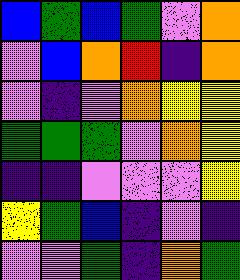[["blue", "green", "blue", "green", "violet", "orange"], ["violet", "blue", "orange", "red", "indigo", "orange"], ["violet", "indigo", "violet", "orange", "yellow", "yellow"], ["green", "green", "green", "violet", "orange", "yellow"], ["indigo", "indigo", "violet", "violet", "violet", "yellow"], ["yellow", "green", "blue", "indigo", "violet", "indigo"], ["violet", "violet", "green", "indigo", "orange", "green"]]